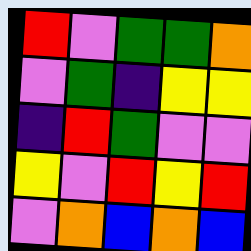[["red", "violet", "green", "green", "orange"], ["violet", "green", "indigo", "yellow", "yellow"], ["indigo", "red", "green", "violet", "violet"], ["yellow", "violet", "red", "yellow", "red"], ["violet", "orange", "blue", "orange", "blue"]]